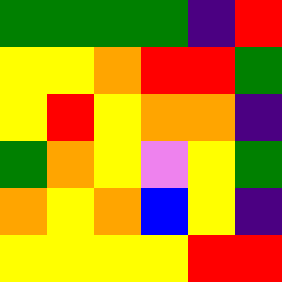[["green", "green", "green", "green", "indigo", "red"], ["yellow", "yellow", "orange", "red", "red", "green"], ["yellow", "red", "yellow", "orange", "orange", "indigo"], ["green", "orange", "yellow", "violet", "yellow", "green"], ["orange", "yellow", "orange", "blue", "yellow", "indigo"], ["yellow", "yellow", "yellow", "yellow", "red", "red"]]